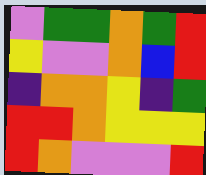[["violet", "green", "green", "orange", "green", "red"], ["yellow", "violet", "violet", "orange", "blue", "red"], ["indigo", "orange", "orange", "yellow", "indigo", "green"], ["red", "red", "orange", "yellow", "yellow", "yellow"], ["red", "orange", "violet", "violet", "violet", "red"]]